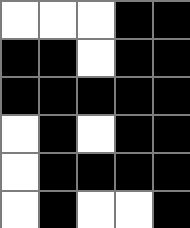[["white", "white", "white", "black", "black"], ["black", "black", "white", "black", "black"], ["black", "black", "black", "black", "black"], ["white", "black", "white", "black", "black"], ["white", "black", "black", "black", "black"], ["white", "black", "white", "white", "black"]]